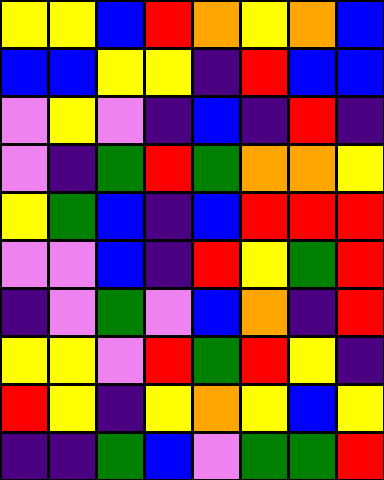[["yellow", "yellow", "blue", "red", "orange", "yellow", "orange", "blue"], ["blue", "blue", "yellow", "yellow", "indigo", "red", "blue", "blue"], ["violet", "yellow", "violet", "indigo", "blue", "indigo", "red", "indigo"], ["violet", "indigo", "green", "red", "green", "orange", "orange", "yellow"], ["yellow", "green", "blue", "indigo", "blue", "red", "red", "red"], ["violet", "violet", "blue", "indigo", "red", "yellow", "green", "red"], ["indigo", "violet", "green", "violet", "blue", "orange", "indigo", "red"], ["yellow", "yellow", "violet", "red", "green", "red", "yellow", "indigo"], ["red", "yellow", "indigo", "yellow", "orange", "yellow", "blue", "yellow"], ["indigo", "indigo", "green", "blue", "violet", "green", "green", "red"]]